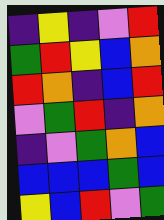[["indigo", "yellow", "indigo", "violet", "red"], ["green", "red", "yellow", "blue", "orange"], ["red", "orange", "indigo", "blue", "red"], ["violet", "green", "red", "indigo", "orange"], ["indigo", "violet", "green", "orange", "blue"], ["blue", "blue", "blue", "green", "blue"], ["yellow", "blue", "red", "violet", "green"]]